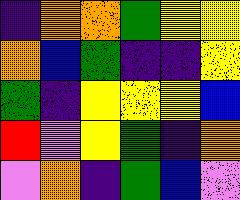[["indigo", "orange", "orange", "green", "yellow", "yellow"], ["orange", "blue", "green", "indigo", "indigo", "yellow"], ["green", "indigo", "yellow", "yellow", "yellow", "blue"], ["red", "violet", "yellow", "green", "indigo", "orange"], ["violet", "orange", "indigo", "green", "blue", "violet"]]